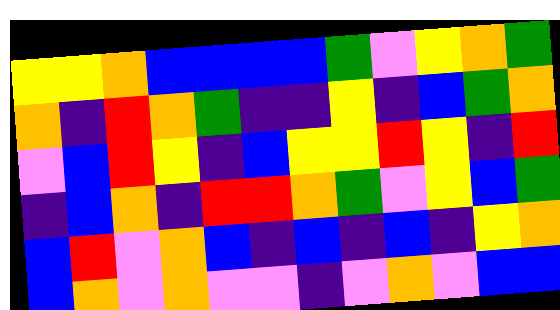[["yellow", "yellow", "orange", "blue", "blue", "blue", "blue", "green", "violet", "yellow", "orange", "green"], ["orange", "indigo", "red", "orange", "green", "indigo", "indigo", "yellow", "indigo", "blue", "green", "orange"], ["violet", "blue", "red", "yellow", "indigo", "blue", "yellow", "yellow", "red", "yellow", "indigo", "red"], ["indigo", "blue", "orange", "indigo", "red", "red", "orange", "green", "violet", "yellow", "blue", "green"], ["blue", "red", "violet", "orange", "blue", "indigo", "blue", "indigo", "blue", "indigo", "yellow", "orange"], ["blue", "orange", "violet", "orange", "violet", "violet", "indigo", "violet", "orange", "violet", "blue", "blue"]]